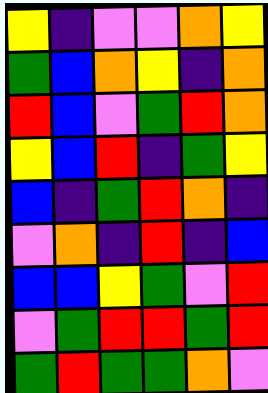[["yellow", "indigo", "violet", "violet", "orange", "yellow"], ["green", "blue", "orange", "yellow", "indigo", "orange"], ["red", "blue", "violet", "green", "red", "orange"], ["yellow", "blue", "red", "indigo", "green", "yellow"], ["blue", "indigo", "green", "red", "orange", "indigo"], ["violet", "orange", "indigo", "red", "indigo", "blue"], ["blue", "blue", "yellow", "green", "violet", "red"], ["violet", "green", "red", "red", "green", "red"], ["green", "red", "green", "green", "orange", "violet"]]